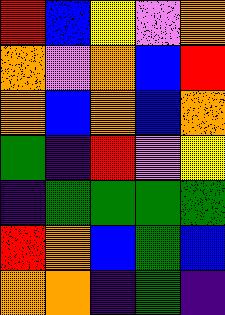[["red", "blue", "yellow", "violet", "orange"], ["orange", "violet", "orange", "blue", "red"], ["orange", "blue", "orange", "blue", "orange"], ["green", "indigo", "red", "violet", "yellow"], ["indigo", "green", "green", "green", "green"], ["red", "orange", "blue", "green", "blue"], ["orange", "orange", "indigo", "green", "indigo"]]